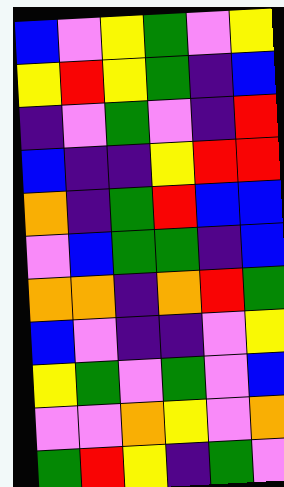[["blue", "violet", "yellow", "green", "violet", "yellow"], ["yellow", "red", "yellow", "green", "indigo", "blue"], ["indigo", "violet", "green", "violet", "indigo", "red"], ["blue", "indigo", "indigo", "yellow", "red", "red"], ["orange", "indigo", "green", "red", "blue", "blue"], ["violet", "blue", "green", "green", "indigo", "blue"], ["orange", "orange", "indigo", "orange", "red", "green"], ["blue", "violet", "indigo", "indigo", "violet", "yellow"], ["yellow", "green", "violet", "green", "violet", "blue"], ["violet", "violet", "orange", "yellow", "violet", "orange"], ["green", "red", "yellow", "indigo", "green", "violet"]]